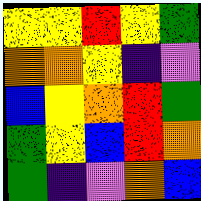[["yellow", "yellow", "red", "yellow", "green"], ["orange", "orange", "yellow", "indigo", "violet"], ["blue", "yellow", "orange", "red", "green"], ["green", "yellow", "blue", "red", "orange"], ["green", "indigo", "violet", "orange", "blue"]]